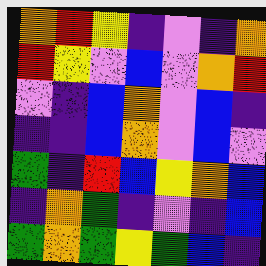[["orange", "red", "yellow", "indigo", "violet", "indigo", "orange"], ["red", "yellow", "violet", "blue", "violet", "orange", "red"], ["violet", "indigo", "blue", "orange", "violet", "blue", "indigo"], ["indigo", "indigo", "blue", "orange", "violet", "blue", "violet"], ["green", "indigo", "red", "blue", "yellow", "orange", "blue"], ["indigo", "orange", "green", "indigo", "violet", "indigo", "blue"], ["green", "orange", "green", "yellow", "green", "blue", "indigo"]]